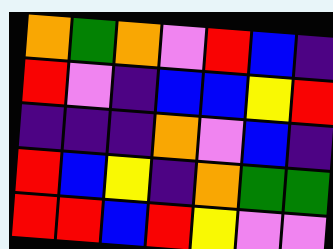[["orange", "green", "orange", "violet", "red", "blue", "indigo"], ["red", "violet", "indigo", "blue", "blue", "yellow", "red"], ["indigo", "indigo", "indigo", "orange", "violet", "blue", "indigo"], ["red", "blue", "yellow", "indigo", "orange", "green", "green"], ["red", "red", "blue", "red", "yellow", "violet", "violet"]]